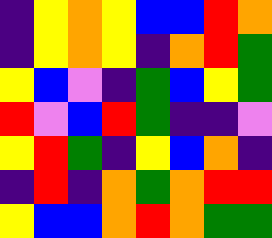[["indigo", "yellow", "orange", "yellow", "blue", "blue", "red", "orange"], ["indigo", "yellow", "orange", "yellow", "indigo", "orange", "red", "green"], ["yellow", "blue", "violet", "indigo", "green", "blue", "yellow", "green"], ["red", "violet", "blue", "red", "green", "indigo", "indigo", "violet"], ["yellow", "red", "green", "indigo", "yellow", "blue", "orange", "indigo"], ["indigo", "red", "indigo", "orange", "green", "orange", "red", "red"], ["yellow", "blue", "blue", "orange", "red", "orange", "green", "green"]]